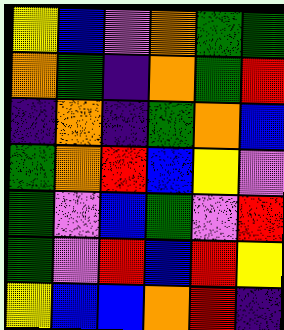[["yellow", "blue", "violet", "orange", "green", "green"], ["orange", "green", "indigo", "orange", "green", "red"], ["indigo", "orange", "indigo", "green", "orange", "blue"], ["green", "orange", "red", "blue", "yellow", "violet"], ["green", "violet", "blue", "green", "violet", "red"], ["green", "violet", "red", "blue", "red", "yellow"], ["yellow", "blue", "blue", "orange", "red", "indigo"]]